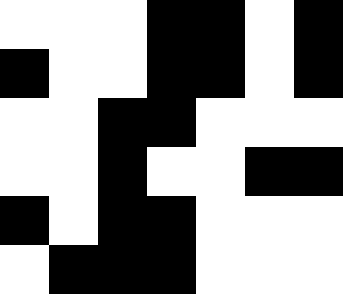[["white", "white", "white", "black", "black", "white", "black"], ["black", "white", "white", "black", "black", "white", "black"], ["white", "white", "black", "black", "white", "white", "white"], ["white", "white", "black", "white", "white", "black", "black"], ["black", "white", "black", "black", "white", "white", "white"], ["white", "black", "black", "black", "white", "white", "white"]]